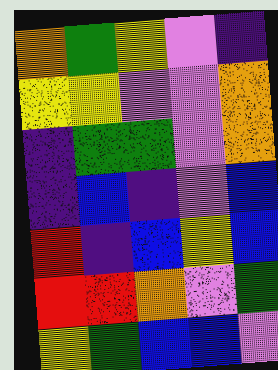[["orange", "green", "yellow", "violet", "indigo"], ["yellow", "yellow", "violet", "violet", "orange"], ["indigo", "green", "green", "violet", "orange"], ["indigo", "blue", "indigo", "violet", "blue"], ["red", "indigo", "blue", "yellow", "blue"], ["red", "red", "orange", "violet", "green"], ["yellow", "green", "blue", "blue", "violet"]]